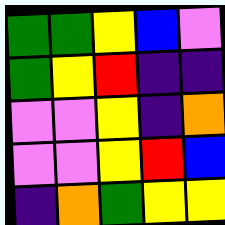[["green", "green", "yellow", "blue", "violet"], ["green", "yellow", "red", "indigo", "indigo"], ["violet", "violet", "yellow", "indigo", "orange"], ["violet", "violet", "yellow", "red", "blue"], ["indigo", "orange", "green", "yellow", "yellow"]]